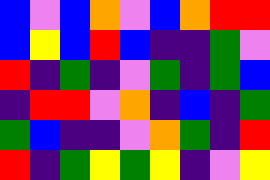[["blue", "violet", "blue", "orange", "violet", "blue", "orange", "red", "red"], ["blue", "yellow", "blue", "red", "blue", "indigo", "indigo", "green", "violet"], ["red", "indigo", "green", "indigo", "violet", "green", "indigo", "green", "blue"], ["indigo", "red", "red", "violet", "orange", "indigo", "blue", "indigo", "green"], ["green", "blue", "indigo", "indigo", "violet", "orange", "green", "indigo", "red"], ["red", "indigo", "green", "yellow", "green", "yellow", "indigo", "violet", "yellow"]]